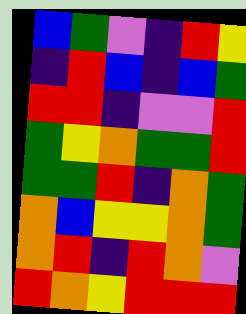[["blue", "green", "violet", "indigo", "red", "yellow"], ["indigo", "red", "blue", "indigo", "blue", "green"], ["red", "red", "indigo", "violet", "violet", "red"], ["green", "yellow", "orange", "green", "green", "red"], ["green", "green", "red", "indigo", "orange", "green"], ["orange", "blue", "yellow", "yellow", "orange", "green"], ["orange", "red", "indigo", "red", "orange", "violet"], ["red", "orange", "yellow", "red", "red", "red"]]